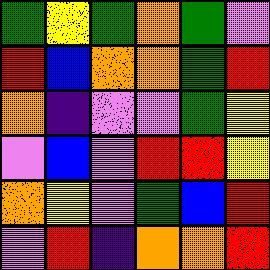[["green", "yellow", "green", "orange", "green", "violet"], ["red", "blue", "orange", "orange", "green", "red"], ["orange", "indigo", "violet", "violet", "green", "yellow"], ["violet", "blue", "violet", "red", "red", "yellow"], ["orange", "yellow", "violet", "green", "blue", "red"], ["violet", "red", "indigo", "orange", "orange", "red"]]